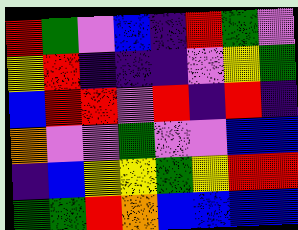[["red", "green", "violet", "blue", "indigo", "red", "green", "violet"], ["yellow", "red", "indigo", "indigo", "indigo", "violet", "yellow", "green"], ["blue", "red", "red", "violet", "red", "indigo", "red", "indigo"], ["orange", "violet", "violet", "green", "violet", "violet", "blue", "blue"], ["indigo", "blue", "yellow", "yellow", "green", "yellow", "red", "red"], ["green", "green", "red", "orange", "blue", "blue", "blue", "blue"]]